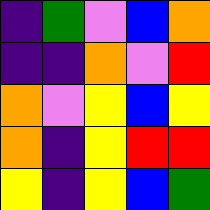[["indigo", "green", "violet", "blue", "orange"], ["indigo", "indigo", "orange", "violet", "red"], ["orange", "violet", "yellow", "blue", "yellow"], ["orange", "indigo", "yellow", "red", "red"], ["yellow", "indigo", "yellow", "blue", "green"]]